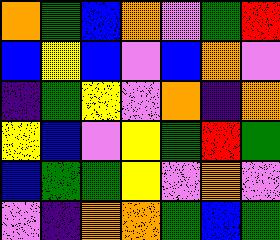[["orange", "green", "blue", "orange", "violet", "green", "red"], ["blue", "yellow", "blue", "violet", "blue", "orange", "violet"], ["indigo", "green", "yellow", "violet", "orange", "indigo", "orange"], ["yellow", "blue", "violet", "yellow", "green", "red", "green"], ["blue", "green", "green", "yellow", "violet", "orange", "violet"], ["violet", "indigo", "orange", "orange", "green", "blue", "green"]]